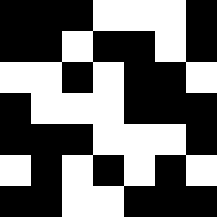[["black", "black", "black", "white", "white", "white", "black"], ["black", "black", "white", "black", "black", "white", "black"], ["white", "white", "black", "white", "black", "black", "white"], ["black", "white", "white", "white", "black", "black", "black"], ["black", "black", "black", "white", "white", "white", "black"], ["white", "black", "white", "black", "white", "black", "white"], ["black", "black", "white", "white", "black", "black", "black"]]